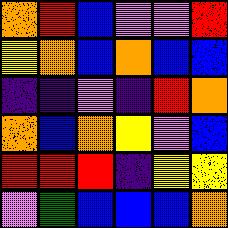[["orange", "red", "blue", "violet", "violet", "red"], ["yellow", "orange", "blue", "orange", "blue", "blue"], ["indigo", "indigo", "violet", "indigo", "red", "orange"], ["orange", "blue", "orange", "yellow", "violet", "blue"], ["red", "red", "red", "indigo", "yellow", "yellow"], ["violet", "green", "blue", "blue", "blue", "orange"]]